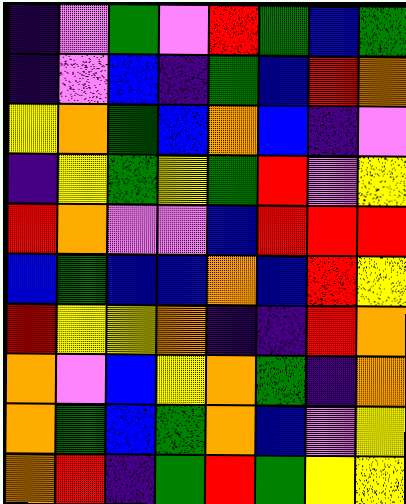[["indigo", "violet", "green", "violet", "red", "green", "blue", "green"], ["indigo", "violet", "blue", "indigo", "green", "blue", "red", "orange"], ["yellow", "orange", "green", "blue", "orange", "blue", "indigo", "violet"], ["indigo", "yellow", "green", "yellow", "green", "red", "violet", "yellow"], ["red", "orange", "violet", "violet", "blue", "red", "red", "red"], ["blue", "green", "blue", "blue", "orange", "blue", "red", "yellow"], ["red", "yellow", "yellow", "orange", "indigo", "indigo", "red", "orange"], ["orange", "violet", "blue", "yellow", "orange", "green", "indigo", "orange"], ["orange", "green", "blue", "green", "orange", "blue", "violet", "yellow"], ["orange", "red", "indigo", "green", "red", "green", "yellow", "yellow"]]